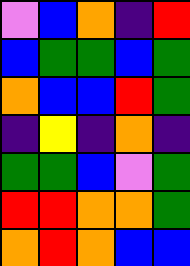[["violet", "blue", "orange", "indigo", "red"], ["blue", "green", "green", "blue", "green"], ["orange", "blue", "blue", "red", "green"], ["indigo", "yellow", "indigo", "orange", "indigo"], ["green", "green", "blue", "violet", "green"], ["red", "red", "orange", "orange", "green"], ["orange", "red", "orange", "blue", "blue"]]